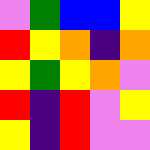[["violet", "green", "blue", "blue", "yellow"], ["red", "yellow", "orange", "indigo", "orange"], ["yellow", "green", "yellow", "orange", "violet"], ["red", "indigo", "red", "violet", "yellow"], ["yellow", "indigo", "red", "violet", "violet"]]